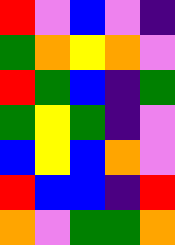[["red", "violet", "blue", "violet", "indigo"], ["green", "orange", "yellow", "orange", "violet"], ["red", "green", "blue", "indigo", "green"], ["green", "yellow", "green", "indigo", "violet"], ["blue", "yellow", "blue", "orange", "violet"], ["red", "blue", "blue", "indigo", "red"], ["orange", "violet", "green", "green", "orange"]]